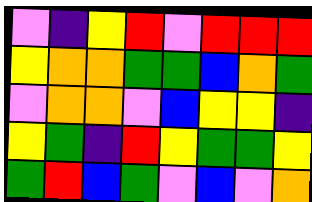[["violet", "indigo", "yellow", "red", "violet", "red", "red", "red"], ["yellow", "orange", "orange", "green", "green", "blue", "orange", "green"], ["violet", "orange", "orange", "violet", "blue", "yellow", "yellow", "indigo"], ["yellow", "green", "indigo", "red", "yellow", "green", "green", "yellow"], ["green", "red", "blue", "green", "violet", "blue", "violet", "orange"]]